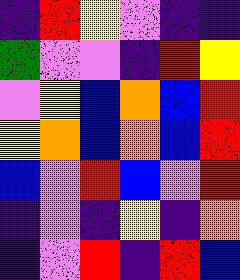[["indigo", "red", "yellow", "violet", "indigo", "indigo"], ["green", "violet", "violet", "indigo", "red", "yellow"], ["violet", "yellow", "blue", "orange", "blue", "red"], ["yellow", "orange", "blue", "orange", "blue", "red"], ["blue", "violet", "red", "blue", "violet", "red"], ["indigo", "violet", "indigo", "yellow", "indigo", "orange"], ["indigo", "violet", "red", "indigo", "red", "blue"]]